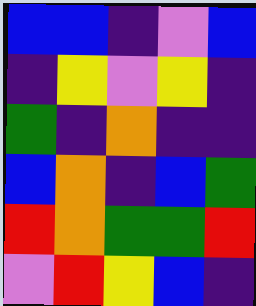[["blue", "blue", "indigo", "violet", "blue"], ["indigo", "yellow", "violet", "yellow", "indigo"], ["green", "indigo", "orange", "indigo", "indigo"], ["blue", "orange", "indigo", "blue", "green"], ["red", "orange", "green", "green", "red"], ["violet", "red", "yellow", "blue", "indigo"]]